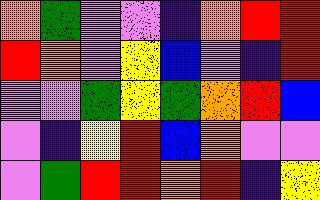[["orange", "green", "violet", "violet", "indigo", "orange", "red", "red"], ["red", "orange", "violet", "yellow", "blue", "violet", "indigo", "red"], ["violet", "violet", "green", "yellow", "green", "orange", "red", "blue"], ["violet", "indigo", "yellow", "red", "blue", "orange", "violet", "violet"], ["violet", "green", "red", "red", "orange", "red", "indigo", "yellow"]]